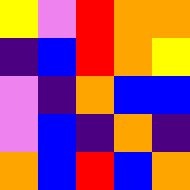[["yellow", "violet", "red", "orange", "orange"], ["indigo", "blue", "red", "orange", "yellow"], ["violet", "indigo", "orange", "blue", "blue"], ["violet", "blue", "indigo", "orange", "indigo"], ["orange", "blue", "red", "blue", "orange"]]